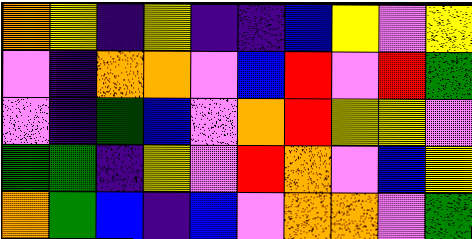[["orange", "yellow", "indigo", "yellow", "indigo", "indigo", "blue", "yellow", "violet", "yellow"], ["violet", "indigo", "orange", "orange", "violet", "blue", "red", "violet", "red", "green"], ["violet", "indigo", "green", "blue", "violet", "orange", "red", "yellow", "yellow", "violet"], ["green", "green", "indigo", "yellow", "violet", "red", "orange", "violet", "blue", "yellow"], ["orange", "green", "blue", "indigo", "blue", "violet", "orange", "orange", "violet", "green"]]